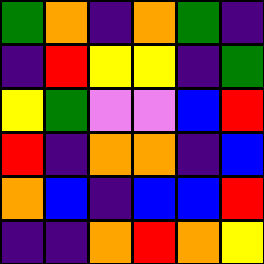[["green", "orange", "indigo", "orange", "green", "indigo"], ["indigo", "red", "yellow", "yellow", "indigo", "green"], ["yellow", "green", "violet", "violet", "blue", "red"], ["red", "indigo", "orange", "orange", "indigo", "blue"], ["orange", "blue", "indigo", "blue", "blue", "red"], ["indigo", "indigo", "orange", "red", "orange", "yellow"]]